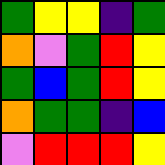[["green", "yellow", "yellow", "indigo", "green"], ["orange", "violet", "green", "red", "yellow"], ["green", "blue", "green", "red", "yellow"], ["orange", "green", "green", "indigo", "blue"], ["violet", "red", "red", "red", "yellow"]]